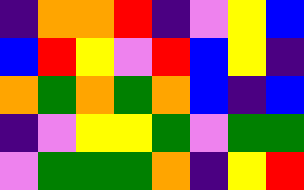[["indigo", "orange", "orange", "red", "indigo", "violet", "yellow", "blue"], ["blue", "red", "yellow", "violet", "red", "blue", "yellow", "indigo"], ["orange", "green", "orange", "green", "orange", "blue", "indigo", "blue"], ["indigo", "violet", "yellow", "yellow", "green", "violet", "green", "green"], ["violet", "green", "green", "green", "orange", "indigo", "yellow", "red"]]